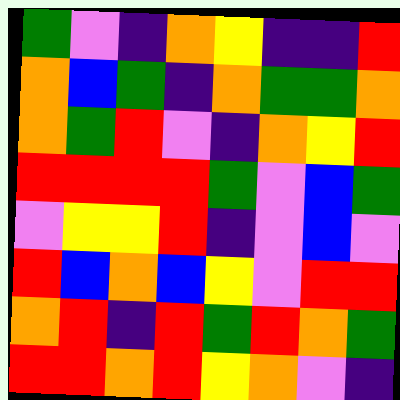[["green", "violet", "indigo", "orange", "yellow", "indigo", "indigo", "red"], ["orange", "blue", "green", "indigo", "orange", "green", "green", "orange"], ["orange", "green", "red", "violet", "indigo", "orange", "yellow", "red"], ["red", "red", "red", "red", "green", "violet", "blue", "green"], ["violet", "yellow", "yellow", "red", "indigo", "violet", "blue", "violet"], ["red", "blue", "orange", "blue", "yellow", "violet", "red", "red"], ["orange", "red", "indigo", "red", "green", "red", "orange", "green"], ["red", "red", "orange", "red", "yellow", "orange", "violet", "indigo"]]